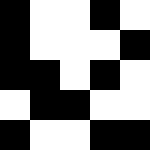[["black", "white", "white", "black", "white"], ["black", "white", "white", "white", "black"], ["black", "black", "white", "black", "white"], ["white", "black", "black", "white", "white"], ["black", "white", "white", "black", "black"]]